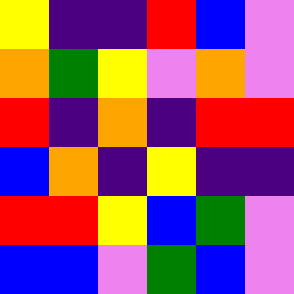[["yellow", "indigo", "indigo", "red", "blue", "violet"], ["orange", "green", "yellow", "violet", "orange", "violet"], ["red", "indigo", "orange", "indigo", "red", "red"], ["blue", "orange", "indigo", "yellow", "indigo", "indigo"], ["red", "red", "yellow", "blue", "green", "violet"], ["blue", "blue", "violet", "green", "blue", "violet"]]